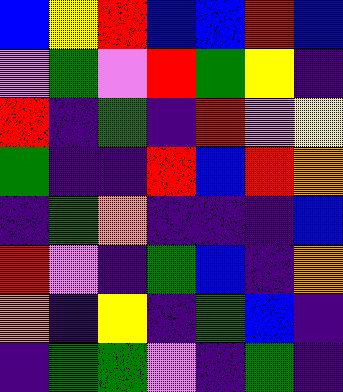[["blue", "yellow", "red", "blue", "blue", "red", "blue"], ["violet", "green", "violet", "red", "green", "yellow", "indigo"], ["red", "indigo", "green", "indigo", "red", "violet", "yellow"], ["green", "indigo", "indigo", "red", "blue", "red", "orange"], ["indigo", "green", "orange", "indigo", "indigo", "indigo", "blue"], ["red", "violet", "indigo", "green", "blue", "indigo", "orange"], ["orange", "indigo", "yellow", "indigo", "green", "blue", "indigo"], ["indigo", "green", "green", "violet", "indigo", "green", "indigo"]]